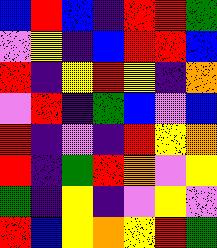[["blue", "red", "blue", "indigo", "red", "red", "green"], ["violet", "yellow", "indigo", "blue", "red", "red", "blue"], ["red", "indigo", "yellow", "red", "yellow", "indigo", "orange"], ["violet", "red", "indigo", "green", "blue", "violet", "blue"], ["red", "indigo", "violet", "indigo", "red", "yellow", "orange"], ["red", "indigo", "green", "red", "orange", "violet", "yellow"], ["green", "indigo", "yellow", "indigo", "violet", "yellow", "violet"], ["red", "blue", "yellow", "orange", "yellow", "red", "green"]]